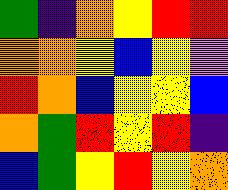[["green", "indigo", "orange", "yellow", "red", "red"], ["orange", "orange", "yellow", "blue", "yellow", "violet"], ["red", "orange", "blue", "yellow", "yellow", "blue"], ["orange", "green", "red", "yellow", "red", "indigo"], ["blue", "green", "yellow", "red", "yellow", "orange"]]